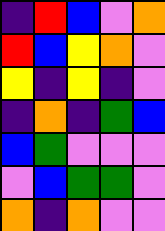[["indigo", "red", "blue", "violet", "orange"], ["red", "blue", "yellow", "orange", "violet"], ["yellow", "indigo", "yellow", "indigo", "violet"], ["indigo", "orange", "indigo", "green", "blue"], ["blue", "green", "violet", "violet", "violet"], ["violet", "blue", "green", "green", "violet"], ["orange", "indigo", "orange", "violet", "violet"]]